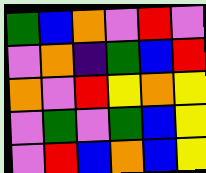[["green", "blue", "orange", "violet", "red", "violet"], ["violet", "orange", "indigo", "green", "blue", "red"], ["orange", "violet", "red", "yellow", "orange", "yellow"], ["violet", "green", "violet", "green", "blue", "yellow"], ["violet", "red", "blue", "orange", "blue", "yellow"]]